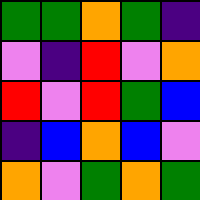[["green", "green", "orange", "green", "indigo"], ["violet", "indigo", "red", "violet", "orange"], ["red", "violet", "red", "green", "blue"], ["indigo", "blue", "orange", "blue", "violet"], ["orange", "violet", "green", "orange", "green"]]